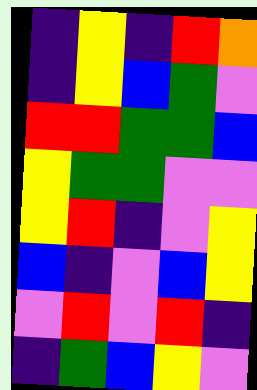[["indigo", "yellow", "indigo", "red", "orange"], ["indigo", "yellow", "blue", "green", "violet"], ["red", "red", "green", "green", "blue"], ["yellow", "green", "green", "violet", "violet"], ["yellow", "red", "indigo", "violet", "yellow"], ["blue", "indigo", "violet", "blue", "yellow"], ["violet", "red", "violet", "red", "indigo"], ["indigo", "green", "blue", "yellow", "violet"]]